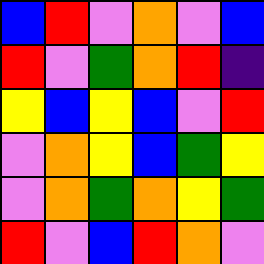[["blue", "red", "violet", "orange", "violet", "blue"], ["red", "violet", "green", "orange", "red", "indigo"], ["yellow", "blue", "yellow", "blue", "violet", "red"], ["violet", "orange", "yellow", "blue", "green", "yellow"], ["violet", "orange", "green", "orange", "yellow", "green"], ["red", "violet", "blue", "red", "orange", "violet"]]